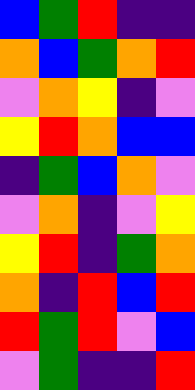[["blue", "green", "red", "indigo", "indigo"], ["orange", "blue", "green", "orange", "red"], ["violet", "orange", "yellow", "indigo", "violet"], ["yellow", "red", "orange", "blue", "blue"], ["indigo", "green", "blue", "orange", "violet"], ["violet", "orange", "indigo", "violet", "yellow"], ["yellow", "red", "indigo", "green", "orange"], ["orange", "indigo", "red", "blue", "red"], ["red", "green", "red", "violet", "blue"], ["violet", "green", "indigo", "indigo", "red"]]